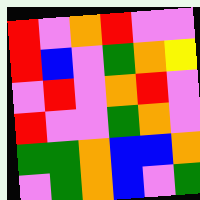[["red", "violet", "orange", "red", "violet", "violet"], ["red", "blue", "violet", "green", "orange", "yellow"], ["violet", "red", "violet", "orange", "red", "violet"], ["red", "violet", "violet", "green", "orange", "violet"], ["green", "green", "orange", "blue", "blue", "orange"], ["violet", "green", "orange", "blue", "violet", "green"]]